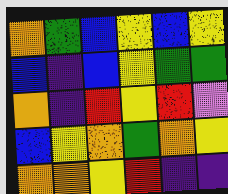[["orange", "green", "blue", "yellow", "blue", "yellow"], ["blue", "indigo", "blue", "yellow", "green", "green"], ["orange", "indigo", "red", "yellow", "red", "violet"], ["blue", "yellow", "orange", "green", "orange", "yellow"], ["orange", "orange", "yellow", "red", "indigo", "indigo"]]